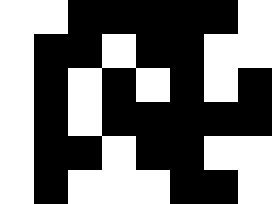[["white", "white", "black", "black", "black", "black", "black", "white"], ["white", "black", "black", "white", "black", "black", "white", "white"], ["white", "black", "white", "black", "white", "black", "white", "black"], ["white", "black", "white", "black", "black", "black", "black", "black"], ["white", "black", "black", "white", "black", "black", "white", "white"], ["white", "black", "white", "white", "white", "black", "black", "white"]]